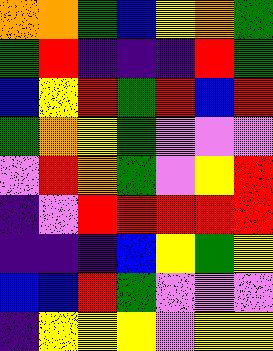[["orange", "orange", "green", "blue", "yellow", "orange", "green"], ["green", "red", "indigo", "indigo", "indigo", "red", "green"], ["blue", "yellow", "red", "green", "red", "blue", "red"], ["green", "orange", "yellow", "green", "violet", "violet", "violet"], ["violet", "red", "orange", "green", "violet", "yellow", "red"], ["indigo", "violet", "red", "red", "red", "red", "red"], ["indigo", "indigo", "indigo", "blue", "yellow", "green", "yellow"], ["blue", "blue", "red", "green", "violet", "violet", "violet"], ["indigo", "yellow", "yellow", "yellow", "violet", "yellow", "yellow"]]